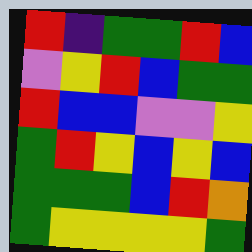[["red", "indigo", "green", "green", "red", "blue"], ["violet", "yellow", "red", "blue", "green", "green"], ["red", "blue", "blue", "violet", "violet", "yellow"], ["green", "red", "yellow", "blue", "yellow", "blue"], ["green", "green", "green", "blue", "red", "orange"], ["green", "yellow", "yellow", "yellow", "yellow", "green"]]